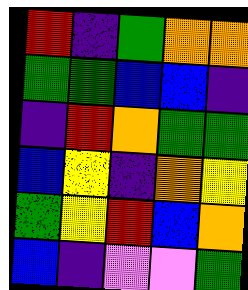[["red", "indigo", "green", "orange", "orange"], ["green", "green", "blue", "blue", "indigo"], ["indigo", "red", "orange", "green", "green"], ["blue", "yellow", "indigo", "orange", "yellow"], ["green", "yellow", "red", "blue", "orange"], ["blue", "indigo", "violet", "violet", "green"]]